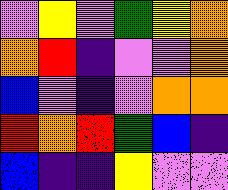[["violet", "yellow", "violet", "green", "yellow", "orange"], ["orange", "red", "indigo", "violet", "violet", "orange"], ["blue", "violet", "indigo", "violet", "orange", "orange"], ["red", "orange", "red", "green", "blue", "indigo"], ["blue", "indigo", "indigo", "yellow", "violet", "violet"]]